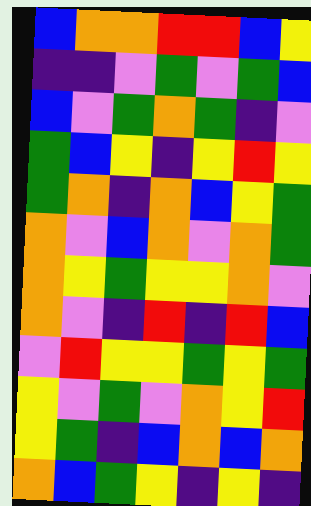[["blue", "orange", "orange", "red", "red", "blue", "yellow"], ["indigo", "indigo", "violet", "green", "violet", "green", "blue"], ["blue", "violet", "green", "orange", "green", "indigo", "violet"], ["green", "blue", "yellow", "indigo", "yellow", "red", "yellow"], ["green", "orange", "indigo", "orange", "blue", "yellow", "green"], ["orange", "violet", "blue", "orange", "violet", "orange", "green"], ["orange", "yellow", "green", "yellow", "yellow", "orange", "violet"], ["orange", "violet", "indigo", "red", "indigo", "red", "blue"], ["violet", "red", "yellow", "yellow", "green", "yellow", "green"], ["yellow", "violet", "green", "violet", "orange", "yellow", "red"], ["yellow", "green", "indigo", "blue", "orange", "blue", "orange"], ["orange", "blue", "green", "yellow", "indigo", "yellow", "indigo"]]